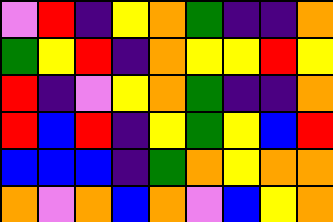[["violet", "red", "indigo", "yellow", "orange", "green", "indigo", "indigo", "orange"], ["green", "yellow", "red", "indigo", "orange", "yellow", "yellow", "red", "yellow"], ["red", "indigo", "violet", "yellow", "orange", "green", "indigo", "indigo", "orange"], ["red", "blue", "red", "indigo", "yellow", "green", "yellow", "blue", "red"], ["blue", "blue", "blue", "indigo", "green", "orange", "yellow", "orange", "orange"], ["orange", "violet", "orange", "blue", "orange", "violet", "blue", "yellow", "orange"]]